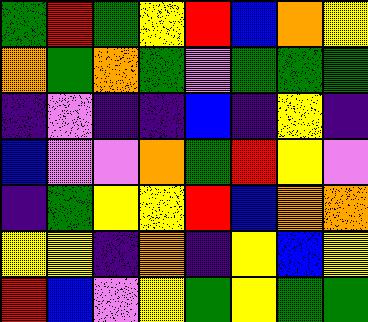[["green", "red", "green", "yellow", "red", "blue", "orange", "yellow"], ["orange", "green", "orange", "green", "violet", "green", "green", "green"], ["indigo", "violet", "indigo", "indigo", "blue", "indigo", "yellow", "indigo"], ["blue", "violet", "violet", "orange", "green", "red", "yellow", "violet"], ["indigo", "green", "yellow", "yellow", "red", "blue", "orange", "orange"], ["yellow", "yellow", "indigo", "orange", "indigo", "yellow", "blue", "yellow"], ["red", "blue", "violet", "yellow", "green", "yellow", "green", "green"]]